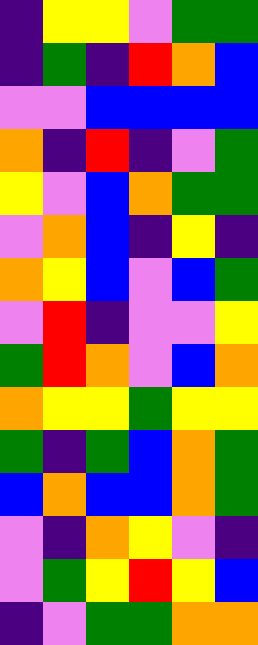[["indigo", "yellow", "yellow", "violet", "green", "green"], ["indigo", "green", "indigo", "red", "orange", "blue"], ["violet", "violet", "blue", "blue", "blue", "blue"], ["orange", "indigo", "red", "indigo", "violet", "green"], ["yellow", "violet", "blue", "orange", "green", "green"], ["violet", "orange", "blue", "indigo", "yellow", "indigo"], ["orange", "yellow", "blue", "violet", "blue", "green"], ["violet", "red", "indigo", "violet", "violet", "yellow"], ["green", "red", "orange", "violet", "blue", "orange"], ["orange", "yellow", "yellow", "green", "yellow", "yellow"], ["green", "indigo", "green", "blue", "orange", "green"], ["blue", "orange", "blue", "blue", "orange", "green"], ["violet", "indigo", "orange", "yellow", "violet", "indigo"], ["violet", "green", "yellow", "red", "yellow", "blue"], ["indigo", "violet", "green", "green", "orange", "orange"]]